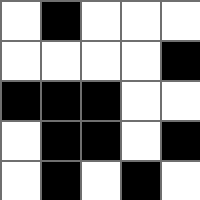[["white", "black", "white", "white", "white"], ["white", "white", "white", "white", "black"], ["black", "black", "black", "white", "white"], ["white", "black", "black", "white", "black"], ["white", "black", "white", "black", "white"]]